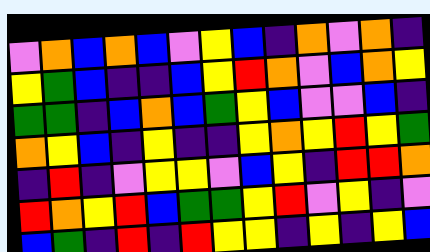[["violet", "orange", "blue", "orange", "blue", "violet", "yellow", "blue", "indigo", "orange", "violet", "orange", "indigo"], ["yellow", "green", "blue", "indigo", "indigo", "blue", "yellow", "red", "orange", "violet", "blue", "orange", "yellow"], ["green", "green", "indigo", "blue", "orange", "blue", "green", "yellow", "blue", "violet", "violet", "blue", "indigo"], ["orange", "yellow", "blue", "indigo", "yellow", "indigo", "indigo", "yellow", "orange", "yellow", "red", "yellow", "green"], ["indigo", "red", "indigo", "violet", "yellow", "yellow", "violet", "blue", "yellow", "indigo", "red", "red", "orange"], ["red", "orange", "yellow", "red", "blue", "green", "green", "yellow", "red", "violet", "yellow", "indigo", "violet"], ["blue", "green", "indigo", "red", "indigo", "red", "yellow", "yellow", "indigo", "yellow", "indigo", "yellow", "blue"]]